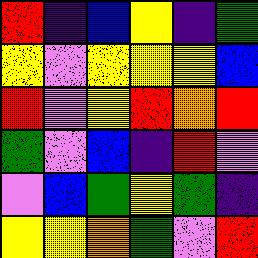[["red", "indigo", "blue", "yellow", "indigo", "green"], ["yellow", "violet", "yellow", "yellow", "yellow", "blue"], ["red", "violet", "yellow", "red", "orange", "red"], ["green", "violet", "blue", "indigo", "red", "violet"], ["violet", "blue", "green", "yellow", "green", "indigo"], ["yellow", "yellow", "orange", "green", "violet", "red"]]